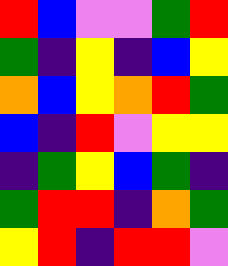[["red", "blue", "violet", "violet", "green", "red"], ["green", "indigo", "yellow", "indigo", "blue", "yellow"], ["orange", "blue", "yellow", "orange", "red", "green"], ["blue", "indigo", "red", "violet", "yellow", "yellow"], ["indigo", "green", "yellow", "blue", "green", "indigo"], ["green", "red", "red", "indigo", "orange", "green"], ["yellow", "red", "indigo", "red", "red", "violet"]]